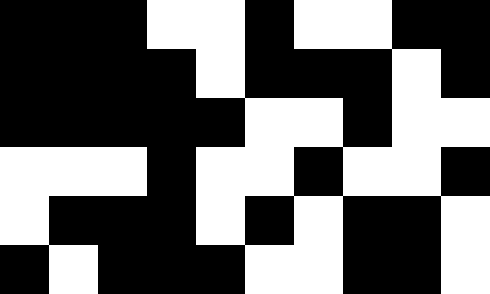[["black", "black", "black", "white", "white", "black", "white", "white", "black", "black"], ["black", "black", "black", "black", "white", "black", "black", "black", "white", "black"], ["black", "black", "black", "black", "black", "white", "white", "black", "white", "white"], ["white", "white", "white", "black", "white", "white", "black", "white", "white", "black"], ["white", "black", "black", "black", "white", "black", "white", "black", "black", "white"], ["black", "white", "black", "black", "black", "white", "white", "black", "black", "white"]]